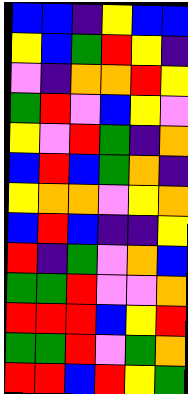[["blue", "blue", "indigo", "yellow", "blue", "blue"], ["yellow", "blue", "green", "red", "yellow", "indigo"], ["violet", "indigo", "orange", "orange", "red", "yellow"], ["green", "red", "violet", "blue", "yellow", "violet"], ["yellow", "violet", "red", "green", "indigo", "orange"], ["blue", "red", "blue", "green", "orange", "indigo"], ["yellow", "orange", "orange", "violet", "yellow", "orange"], ["blue", "red", "blue", "indigo", "indigo", "yellow"], ["red", "indigo", "green", "violet", "orange", "blue"], ["green", "green", "red", "violet", "violet", "orange"], ["red", "red", "red", "blue", "yellow", "red"], ["green", "green", "red", "violet", "green", "orange"], ["red", "red", "blue", "red", "yellow", "green"]]